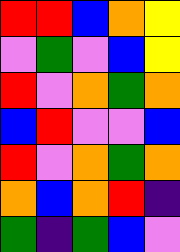[["red", "red", "blue", "orange", "yellow"], ["violet", "green", "violet", "blue", "yellow"], ["red", "violet", "orange", "green", "orange"], ["blue", "red", "violet", "violet", "blue"], ["red", "violet", "orange", "green", "orange"], ["orange", "blue", "orange", "red", "indigo"], ["green", "indigo", "green", "blue", "violet"]]